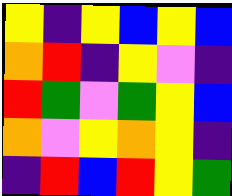[["yellow", "indigo", "yellow", "blue", "yellow", "blue"], ["orange", "red", "indigo", "yellow", "violet", "indigo"], ["red", "green", "violet", "green", "yellow", "blue"], ["orange", "violet", "yellow", "orange", "yellow", "indigo"], ["indigo", "red", "blue", "red", "yellow", "green"]]